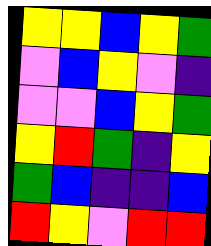[["yellow", "yellow", "blue", "yellow", "green"], ["violet", "blue", "yellow", "violet", "indigo"], ["violet", "violet", "blue", "yellow", "green"], ["yellow", "red", "green", "indigo", "yellow"], ["green", "blue", "indigo", "indigo", "blue"], ["red", "yellow", "violet", "red", "red"]]